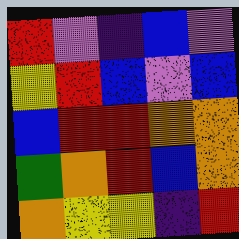[["red", "violet", "indigo", "blue", "violet"], ["yellow", "red", "blue", "violet", "blue"], ["blue", "red", "red", "orange", "orange"], ["green", "orange", "red", "blue", "orange"], ["orange", "yellow", "yellow", "indigo", "red"]]